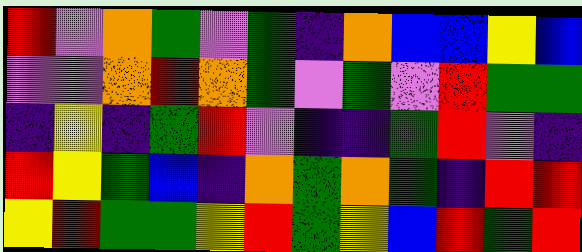[["red", "violet", "orange", "green", "violet", "green", "indigo", "orange", "blue", "blue", "yellow", "blue"], ["violet", "violet", "orange", "red", "orange", "green", "violet", "green", "violet", "red", "green", "green"], ["indigo", "yellow", "indigo", "green", "red", "violet", "indigo", "indigo", "green", "red", "violet", "indigo"], ["red", "yellow", "green", "blue", "indigo", "orange", "green", "orange", "green", "indigo", "red", "red"], ["yellow", "red", "green", "green", "yellow", "red", "green", "yellow", "blue", "red", "green", "red"]]